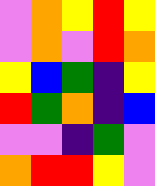[["violet", "orange", "yellow", "red", "yellow"], ["violet", "orange", "violet", "red", "orange"], ["yellow", "blue", "green", "indigo", "yellow"], ["red", "green", "orange", "indigo", "blue"], ["violet", "violet", "indigo", "green", "violet"], ["orange", "red", "red", "yellow", "violet"]]